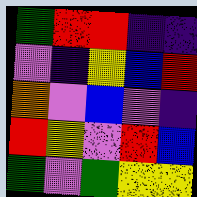[["green", "red", "red", "indigo", "indigo"], ["violet", "indigo", "yellow", "blue", "red"], ["orange", "violet", "blue", "violet", "indigo"], ["red", "yellow", "violet", "red", "blue"], ["green", "violet", "green", "yellow", "yellow"]]